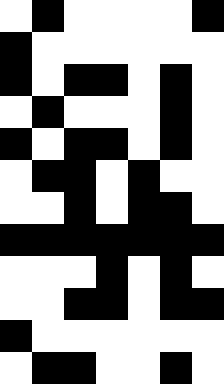[["white", "black", "white", "white", "white", "white", "black"], ["black", "white", "white", "white", "white", "white", "white"], ["black", "white", "black", "black", "white", "black", "white"], ["white", "black", "white", "white", "white", "black", "white"], ["black", "white", "black", "black", "white", "black", "white"], ["white", "black", "black", "white", "black", "white", "white"], ["white", "white", "black", "white", "black", "black", "white"], ["black", "black", "black", "black", "black", "black", "black"], ["white", "white", "white", "black", "white", "black", "white"], ["white", "white", "black", "black", "white", "black", "black"], ["black", "white", "white", "white", "white", "white", "white"], ["white", "black", "black", "white", "white", "black", "white"]]